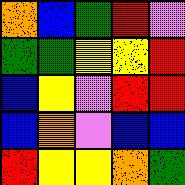[["orange", "blue", "green", "red", "violet"], ["green", "green", "yellow", "yellow", "red"], ["blue", "yellow", "violet", "red", "red"], ["blue", "orange", "violet", "blue", "blue"], ["red", "yellow", "yellow", "orange", "green"]]